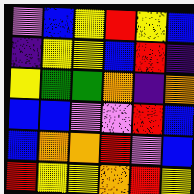[["violet", "blue", "yellow", "red", "yellow", "blue"], ["indigo", "yellow", "yellow", "blue", "red", "indigo"], ["yellow", "green", "green", "orange", "indigo", "orange"], ["blue", "blue", "violet", "violet", "red", "blue"], ["blue", "orange", "orange", "red", "violet", "blue"], ["red", "yellow", "yellow", "orange", "red", "yellow"]]